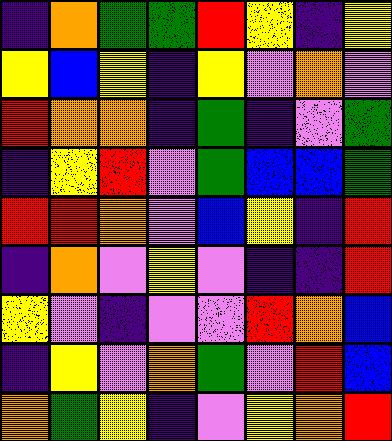[["indigo", "orange", "green", "green", "red", "yellow", "indigo", "yellow"], ["yellow", "blue", "yellow", "indigo", "yellow", "violet", "orange", "violet"], ["red", "orange", "orange", "indigo", "green", "indigo", "violet", "green"], ["indigo", "yellow", "red", "violet", "green", "blue", "blue", "green"], ["red", "red", "orange", "violet", "blue", "yellow", "indigo", "red"], ["indigo", "orange", "violet", "yellow", "violet", "indigo", "indigo", "red"], ["yellow", "violet", "indigo", "violet", "violet", "red", "orange", "blue"], ["indigo", "yellow", "violet", "orange", "green", "violet", "red", "blue"], ["orange", "green", "yellow", "indigo", "violet", "yellow", "orange", "red"]]